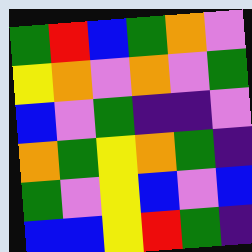[["green", "red", "blue", "green", "orange", "violet"], ["yellow", "orange", "violet", "orange", "violet", "green"], ["blue", "violet", "green", "indigo", "indigo", "violet"], ["orange", "green", "yellow", "orange", "green", "indigo"], ["green", "violet", "yellow", "blue", "violet", "blue"], ["blue", "blue", "yellow", "red", "green", "indigo"]]